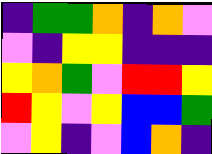[["indigo", "green", "green", "orange", "indigo", "orange", "violet"], ["violet", "indigo", "yellow", "yellow", "indigo", "indigo", "indigo"], ["yellow", "orange", "green", "violet", "red", "red", "yellow"], ["red", "yellow", "violet", "yellow", "blue", "blue", "green"], ["violet", "yellow", "indigo", "violet", "blue", "orange", "indigo"]]